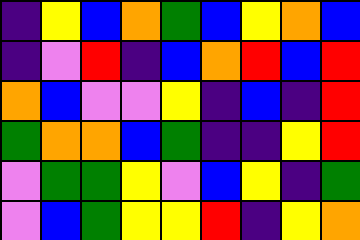[["indigo", "yellow", "blue", "orange", "green", "blue", "yellow", "orange", "blue"], ["indigo", "violet", "red", "indigo", "blue", "orange", "red", "blue", "red"], ["orange", "blue", "violet", "violet", "yellow", "indigo", "blue", "indigo", "red"], ["green", "orange", "orange", "blue", "green", "indigo", "indigo", "yellow", "red"], ["violet", "green", "green", "yellow", "violet", "blue", "yellow", "indigo", "green"], ["violet", "blue", "green", "yellow", "yellow", "red", "indigo", "yellow", "orange"]]